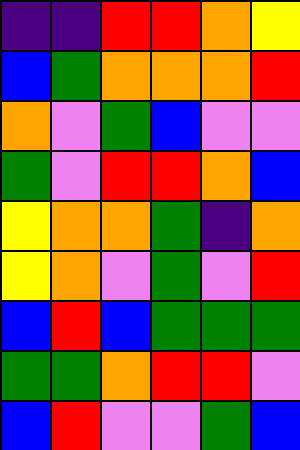[["indigo", "indigo", "red", "red", "orange", "yellow"], ["blue", "green", "orange", "orange", "orange", "red"], ["orange", "violet", "green", "blue", "violet", "violet"], ["green", "violet", "red", "red", "orange", "blue"], ["yellow", "orange", "orange", "green", "indigo", "orange"], ["yellow", "orange", "violet", "green", "violet", "red"], ["blue", "red", "blue", "green", "green", "green"], ["green", "green", "orange", "red", "red", "violet"], ["blue", "red", "violet", "violet", "green", "blue"]]